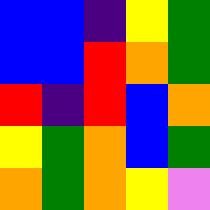[["blue", "blue", "indigo", "yellow", "green"], ["blue", "blue", "red", "orange", "green"], ["red", "indigo", "red", "blue", "orange"], ["yellow", "green", "orange", "blue", "green"], ["orange", "green", "orange", "yellow", "violet"]]